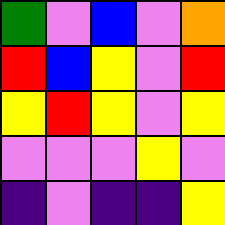[["green", "violet", "blue", "violet", "orange"], ["red", "blue", "yellow", "violet", "red"], ["yellow", "red", "yellow", "violet", "yellow"], ["violet", "violet", "violet", "yellow", "violet"], ["indigo", "violet", "indigo", "indigo", "yellow"]]